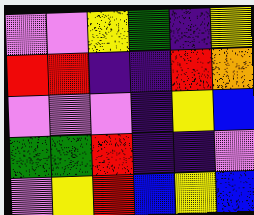[["violet", "violet", "yellow", "green", "indigo", "yellow"], ["red", "red", "indigo", "indigo", "red", "orange"], ["violet", "violet", "violet", "indigo", "yellow", "blue"], ["green", "green", "red", "indigo", "indigo", "violet"], ["violet", "yellow", "red", "blue", "yellow", "blue"]]